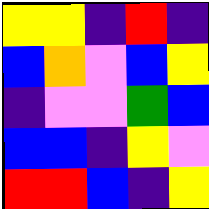[["yellow", "yellow", "indigo", "red", "indigo"], ["blue", "orange", "violet", "blue", "yellow"], ["indigo", "violet", "violet", "green", "blue"], ["blue", "blue", "indigo", "yellow", "violet"], ["red", "red", "blue", "indigo", "yellow"]]